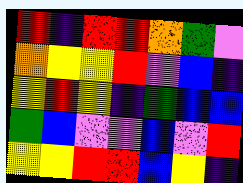[["red", "indigo", "red", "red", "orange", "green", "violet"], ["orange", "yellow", "yellow", "red", "violet", "blue", "indigo"], ["yellow", "red", "yellow", "indigo", "green", "blue", "blue"], ["green", "blue", "violet", "violet", "blue", "violet", "red"], ["yellow", "yellow", "red", "red", "blue", "yellow", "indigo"]]